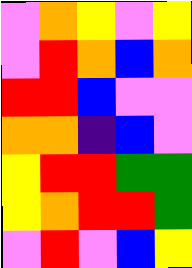[["violet", "orange", "yellow", "violet", "yellow"], ["violet", "red", "orange", "blue", "orange"], ["red", "red", "blue", "violet", "violet"], ["orange", "orange", "indigo", "blue", "violet"], ["yellow", "red", "red", "green", "green"], ["yellow", "orange", "red", "red", "green"], ["violet", "red", "violet", "blue", "yellow"]]